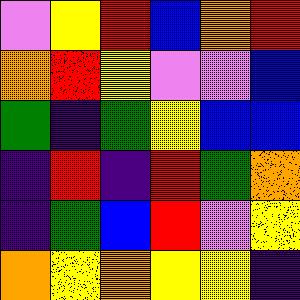[["violet", "yellow", "red", "blue", "orange", "red"], ["orange", "red", "yellow", "violet", "violet", "blue"], ["green", "indigo", "green", "yellow", "blue", "blue"], ["indigo", "red", "indigo", "red", "green", "orange"], ["indigo", "green", "blue", "red", "violet", "yellow"], ["orange", "yellow", "orange", "yellow", "yellow", "indigo"]]